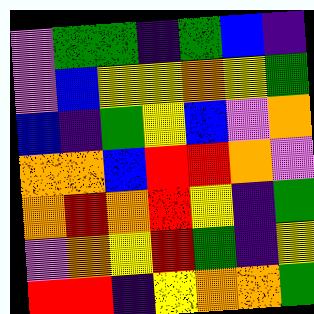[["violet", "green", "green", "indigo", "green", "blue", "indigo"], ["violet", "blue", "yellow", "yellow", "orange", "yellow", "green"], ["blue", "indigo", "green", "yellow", "blue", "violet", "orange"], ["orange", "orange", "blue", "red", "red", "orange", "violet"], ["orange", "red", "orange", "red", "yellow", "indigo", "green"], ["violet", "orange", "yellow", "red", "green", "indigo", "yellow"], ["red", "red", "indigo", "yellow", "orange", "orange", "green"]]